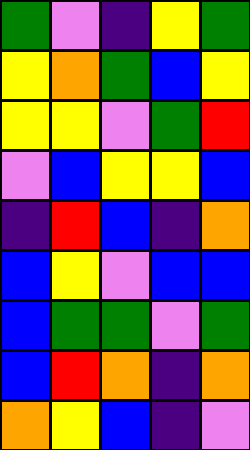[["green", "violet", "indigo", "yellow", "green"], ["yellow", "orange", "green", "blue", "yellow"], ["yellow", "yellow", "violet", "green", "red"], ["violet", "blue", "yellow", "yellow", "blue"], ["indigo", "red", "blue", "indigo", "orange"], ["blue", "yellow", "violet", "blue", "blue"], ["blue", "green", "green", "violet", "green"], ["blue", "red", "orange", "indigo", "orange"], ["orange", "yellow", "blue", "indigo", "violet"]]